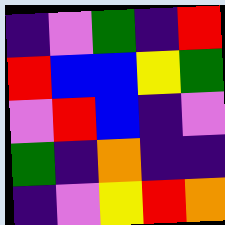[["indigo", "violet", "green", "indigo", "red"], ["red", "blue", "blue", "yellow", "green"], ["violet", "red", "blue", "indigo", "violet"], ["green", "indigo", "orange", "indigo", "indigo"], ["indigo", "violet", "yellow", "red", "orange"]]